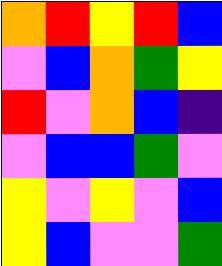[["orange", "red", "yellow", "red", "blue"], ["violet", "blue", "orange", "green", "yellow"], ["red", "violet", "orange", "blue", "indigo"], ["violet", "blue", "blue", "green", "violet"], ["yellow", "violet", "yellow", "violet", "blue"], ["yellow", "blue", "violet", "violet", "green"]]